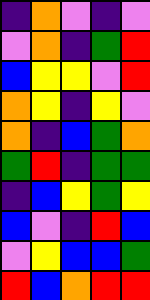[["indigo", "orange", "violet", "indigo", "violet"], ["violet", "orange", "indigo", "green", "red"], ["blue", "yellow", "yellow", "violet", "red"], ["orange", "yellow", "indigo", "yellow", "violet"], ["orange", "indigo", "blue", "green", "orange"], ["green", "red", "indigo", "green", "green"], ["indigo", "blue", "yellow", "green", "yellow"], ["blue", "violet", "indigo", "red", "blue"], ["violet", "yellow", "blue", "blue", "green"], ["red", "blue", "orange", "red", "red"]]